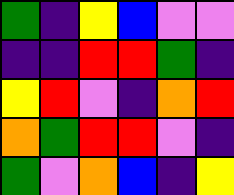[["green", "indigo", "yellow", "blue", "violet", "violet"], ["indigo", "indigo", "red", "red", "green", "indigo"], ["yellow", "red", "violet", "indigo", "orange", "red"], ["orange", "green", "red", "red", "violet", "indigo"], ["green", "violet", "orange", "blue", "indigo", "yellow"]]